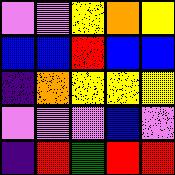[["violet", "violet", "yellow", "orange", "yellow"], ["blue", "blue", "red", "blue", "blue"], ["indigo", "orange", "yellow", "yellow", "yellow"], ["violet", "violet", "violet", "blue", "violet"], ["indigo", "red", "green", "red", "red"]]